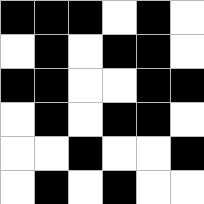[["black", "black", "black", "white", "black", "white"], ["white", "black", "white", "black", "black", "white"], ["black", "black", "white", "white", "black", "black"], ["white", "black", "white", "black", "black", "white"], ["white", "white", "black", "white", "white", "black"], ["white", "black", "white", "black", "white", "white"]]